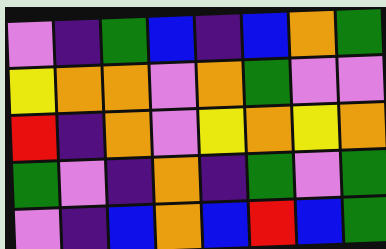[["violet", "indigo", "green", "blue", "indigo", "blue", "orange", "green"], ["yellow", "orange", "orange", "violet", "orange", "green", "violet", "violet"], ["red", "indigo", "orange", "violet", "yellow", "orange", "yellow", "orange"], ["green", "violet", "indigo", "orange", "indigo", "green", "violet", "green"], ["violet", "indigo", "blue", "orange", "blue", "red", "blue", "green"]]